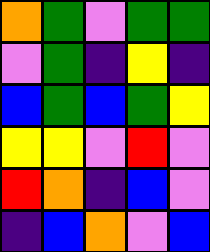[["orange", "green", "violet", "green", "green"], ["violet", "green", "indigo", "yellow", "indigo"], ["blue", "green", "blue", "green", "yellow"], ["yellow", "yellow", "violet", "red", "violet"], ["red", "orange", "indigo", "blue", "violet"], ["indigo", "blue", "orange", "violet", "blue"]]